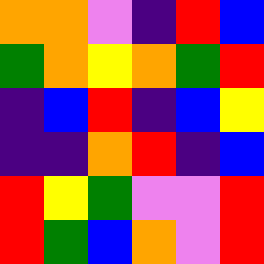[["orange", "orange", "violet", "indigo", "red", "blue"], ["green", "orange", "yellow", "orange", "green", "red"], ["indigo", "blue", "red", "indigo", "blue", "yellow"], ["indigo", "indigo", "orange", "red", "indigo", "blue"], ["red", "yellow", "green", "violet", "violet", "red"], ["red", "green", "blue", "orange", "violet", "red"]]